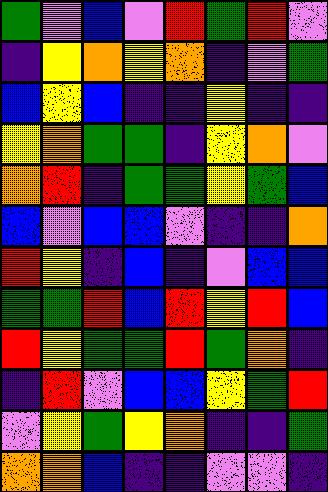[["green", "violet", "blue", "violet", "red", "green", "red", "violet"], ["indigo", "yellow", "orange", "yellow", "orange", "indigo", "violet", "green"], ["blue", "yellow", "blue", "indigo", "indigo", "yellow", "indigo", "indigo"], ["yellow", "orange", "green", "green", "indigo", "yellow", "orange", "violet"], ["orange", "red", "indigo", "green", "green", "yellow", "green", "blue"], ["blue", "violet", "blue", "blue", "violet", "indigo", "indigo", "orange"], ["red", "yellow", "indigo", "blue", "indigo", "violet", "blue", "blue"], ["green", "green", "red", "blue", "red", "yellow", "red", "blue"], ["red", "yellow", "green", "green", "red", "green", "orange", "indigo"], ["indigo", "red", "violet", "blue", "blue", "yellow", "green", "red"], ["violet", "yellow", "green", "yellow", "orange", "indigo", "indigo", "green"], ["orange", "orange", "blue", "indigo", "indigo", "violet", "violet", "indigo"]]